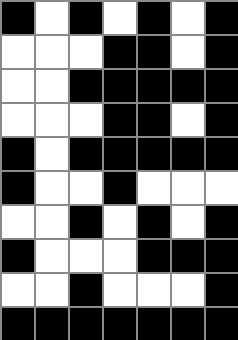[["black", "white", "black", "white", "black", "white", "black"], ["white", "white", "white", "black", "black", "white", "black"], ["white", "white", "black", "black", "black", "black", "black"], ["white", "white", "white", "black", "black", "white", "black"], ["black", "white", "black", "black", "black", "black", "black"], ["black", "white", "white", "black", "white", "white", "white"], ["white", "white", "black", "white", "black", "white", "black"], ["black", "white", "white", "white", "black", "black", "black"], ["white", "white", "black", "white", "white", "white", "black"], ["black", "black", "black", "black", "black", "black", "black"]]